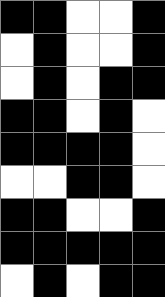[["black", "black", "white", "white", "black"], ["white", "black", "white", "white", "black"], ["white", "black", "white", "black", "black"], ["black", "black", "white", "black", "white"], ["black", "black", "black", "black", "white"], ["white", "white", "black", "black", "white"], ["black", "black", "white", "white", "black"], ["black", "black", "black", "black", "black"], ["white", "black", "white", "black", "black"]]